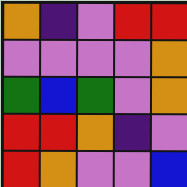[["orange", "indigo", "violet", "red", "red"], ["violet", "violet", "violet", "violet", "orange"], ["green", "blue", "green", "violet", "orange"], ["red", "red", "orange", "indigo", "violet"], ["red", "orange", "violet", "violet", "blue"]]